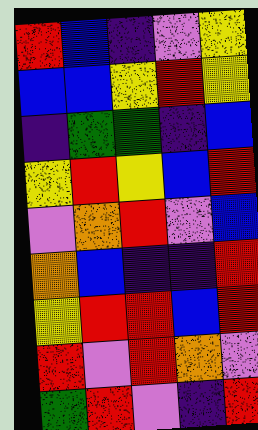[["red", "blue", "indigo", "violet", "yellow"], ["blue", "blue", "yellow", "red", "yellow"], ["indigo", "green", "green", "indigo", "blue"], ["yellow", "red", "yellow", "blue", "red"], ["violet", "orange", "red", "violet", "blue"], ["orange", "blue", "indigo", "indigo", "red"], ["yellow", "red", "red", "blue", "red"], ["red", "violet", "red", "orange", "violet"], ["green", "red", "violet", "indigo", "red"]]